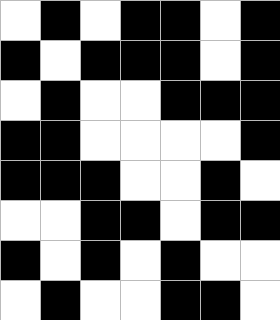[["white", "black", "white", "black", "black", "white", "black"], ["black", "white", "black", "black", "black", "white", "black"], ["white", "black", "white", "white", "black", "black", "black"], ["black", "black", "white", "white", "white", "white", "black"], ["black", "black", "black", "white", "white", "black", "white"], ["white", "white", "black", "black", "white", "black", "black"], ["black", "white", "black", "white", "black", "white", "white"], ["white", "black", "white", "white", "black", "black", "white"]]